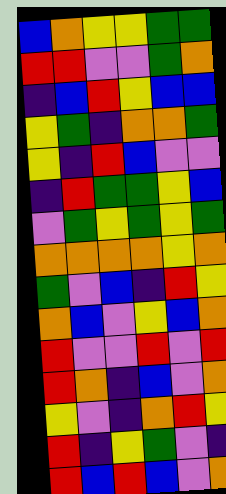[["blue", "orange", "yellow", "yellow", "green", "green"], ["red", "red", "violet", "violet", "green", "orange"], ["indigo", "blue", "red", "yellow", "blue", "blue"], ["yellow", "green", "indigo", "orange", "orange", "green"], ["yellow", "indigo", "red", "blue", "violet", "violet"], ["indigo", "red", "green", "green", "yellow", "blue"], ["violet", "green", "yellow", "green", "yellow", "green"], ["orange", "orange", "orange", "orange", "yellow", "orange"], ["green", "violet", "blue", "indigo", "red", "yellow"], ["orange", "blue", "violet", "yellow", "blue", "orange"], ["red", "violet", "violet", "red", "violet", "red"], ["red", "orange", "indigo", "blue", "violet", "orange"], ["yellow", "violet", "indigo", "orange", "red", "yellow"], ["red", "indigo", "yellow", "green", "violet", "indigo"], ["red", "blue", "red", "blue", "violet", "orange"]]